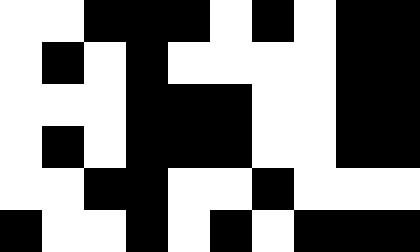[["white", "white", "black", "black", "black", "white", "black", "white", "black", "black"], ["white", "black", "white", "black", "white", "white", "white", "white", "black", "black"], ["white", "white", "white", "black", "black", "black", "white", "white", "black", "black"], ["white", "black", "white", "black", "black", "black", "white", "white", "black", "black"], ["white", "white", "black", "black", "white", "white", "black", "white", "white", "white"], ["black", "white", "white", "black", "white", "black", "white", "black", "black", "black"]]